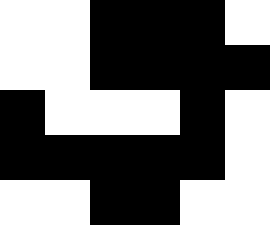[["white", "white", "black", "black", "black", "white"], ["white", "white", "black", "black", "black", "black"], ["black", "white", "white", "white", "black", "white"], ["black", "black", "black", "black", "black", "white"], ["white", "white", "black", "black", "white", "white"]]